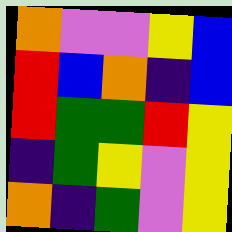[["orange", "violet", "violet", "yellow", "blue"], ["red", "blue", "orange", "indigo", "blue"], ["red", "green", "green", "red", "yellow"], ["indigo", "green", "yellow", "violet", "yellow"], ["orange", "indigo", "green", "violet", "yellow"]]